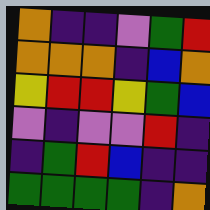[["orange", "indigo", "indigo", "violet", "green", "red"], ["orange", "orange", "orange", "indigo", "blue", "orange"], ["yellow", "red", "red", "yellow", "green", "blue"], ["violet", "indigo", "violet", "violet", "red", "indigo"], ["indigo", "green", "red", "blue", "indigo", "indigo"], ["green", "green", "green", "green", "indigo", "orange"]]